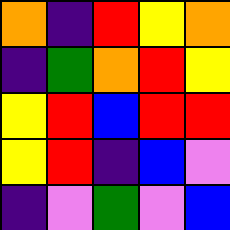[["orange", "indigo", "red", "yellow", "orange"], ["indigo", "green", "orange", "red", "yellow"], ["yellow", "red", "blue", "red", "red"], ["yellow", "red", "indigo", "blue", "violet"], ["indigo", "violet", "green", "violet", "blue"]]